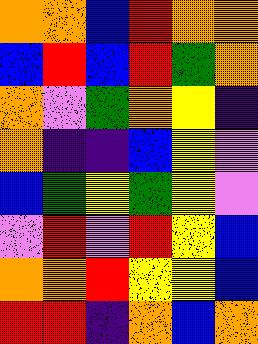[["orange", "orange", "blue", "red", "orange", "orange"], ["blue", "red", "blue", "red", "green", "orange"], ["orange", "violet", "green", "orange", "yellow", "indigo"], ["orange", "indigo", "indigo", "blue", "yellow", "violet"], ["blue", "green", "yellow", "green", "yellow", "violet"], ["violet", "red", "violet", "red", "yellow", "blue"], ["orange", "orange", "red", "yellow", "yellow", "blue"], ["red", "red", "indigo", "orange", "blue", "orange"]]